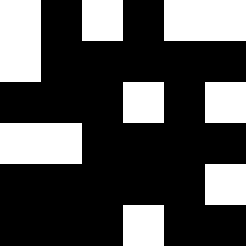[["white", "black", "white", "black", "white", "white"], ["white", "black", "black", "black", "black", "black"], ["black", "black", "black", "white", "black", "white"], ["white", "white", "black", "black", "black", "black"], ["black", "black", "black", "black", "black", "white"], ["black", "black", "black", "white", "black", "black"]]